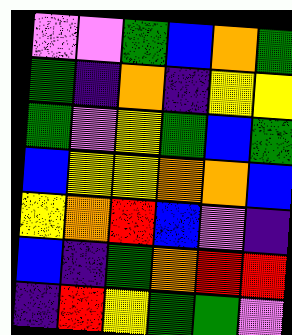[["violet", "violet", "green", "blue", "orange", "green"], ["green", "indigo", "orange", "indigo", "yellow", "yellow"], ["green", "violet", "yellow", "green", "blue", "green"], ["blue", "yellow", "yellow", "orange", "orange", "blue"], ["yellow", "orange", "red", "blue", "violet", "indigo"], ["blue", "indigo", "green", "orange", "red", "red"], ["indigo", "red", "yellow", "green", "green", "violet"]]